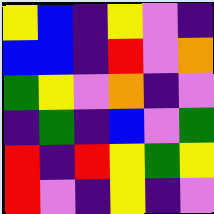[["yellow", "blue", "indigo", "yellow", "violet", "indigo"], ["blue", "blue", "indigo", "red", "violet", "orange"], ["green", "yellow", "violet", "orange", "indigo", "violet"], ["indigo", "green", "indigo", "blue", "violet", "green"], ["red", "indigo", "red", "yellow", "green", "yellow"], ["red", "violet", "indigo", "yellow", "indigo", "violet"]]